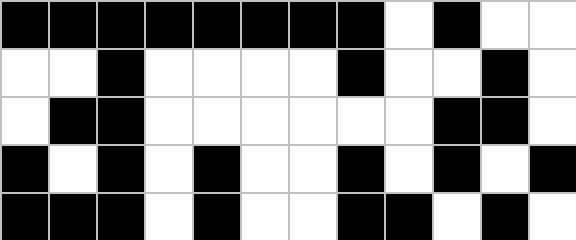[["black", "black", "black", "black", "black", "black", "black", "black", "white", "black", "white", "white"], ["white", "white", "black", "white", "white", "white", "white", "black", "white", "white", "black", "white"], ["white", "black", "black", "white", "white", "white", "white", "white", "white", "black", "black", "white"], ["black", "white", "black", "white", "black", "white", "white", "black", "white", "black", "white", "black"], ["black", "black", "black", "white", "black", "white", "white", "black", "black", "white", "black", "white"]]